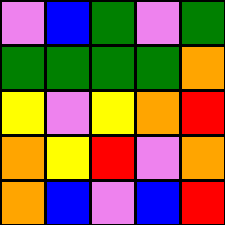[["violet", "blue", "green", "violet", "green"], ["green", "green", "green", "green", "orange"], ["yellow", "violet", "yellow", "orange", "red"], ["orange", "yellow", "red", "violet", "orange"], ["orange", "blue", "violet", "blue", "red"]]